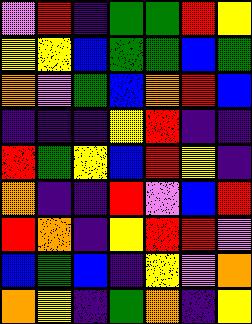[["violet", "red", "indigo", "green", "green", "red", "yellow"], ["yellow", "yellow", "blue", "green", "green", "blue", "green"], ["orange", "violet", "green", "blue", "orange", "red", "blue"], ["indigo", "indigo", "indigo", "yellow", "red", "indigo", "indigo"], ["red", "green", "yellow", "blue", "red", "yellow", "indigo"], ["orange", "indigo", "indigo", "red", "violet", "blue", "red"], ["red", "orange", "indigo", "yellow", "red", "red", "violet"], ["blue", "green", "blue", "indigo", "yellow", "violet", "orange"], ["orange", "yellow", "indigo", "green", "orange", "indigo", "yellow"]]